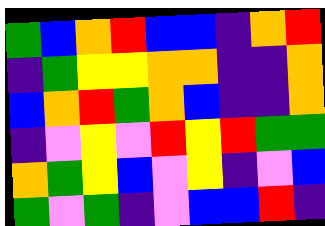[["green", "blue", "orange", "red", "blue", "blue", "indigo", "orange", "red"], ["indigo", "green", "yellow", "yellow", "orange", "orange", "indigo", "indigo", "orange"], ["blue", "orange", "red", "green", "orange", "blue", "indigo", "indigo", "orange"], ["indigo", "violet", "yellow", "violet", "red", "yellow", "red", "green", "green"], ["orange", "green", "yellow", "blue", "violet", "yellow", "indigo", "violet", "blue"], ["green", "violet", "green", "indigo", "violet", "blue", "blue", "red", "indigo"]]